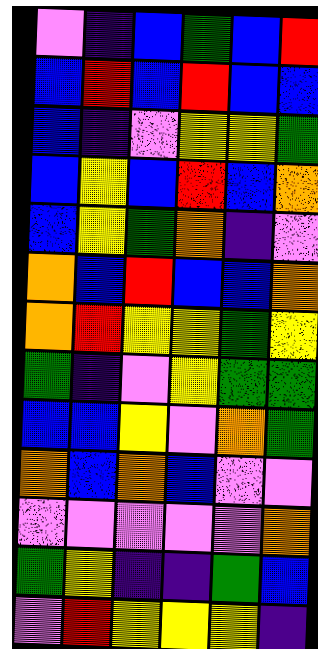[["violet", "indigo", "blue", "green", "blue", "red"], ["blue", "red", "blue", "red", "blue", "blue"], ["blue", "indigo", "violet", "yellow", "yellow", "green"], ["blue", "yellow", "blue", "red", "blue", "orange"], ["blue", "yellow", "green", "orange", "indigo", "violet"], ["orange", "blue", "red", "blue", "blue", "orange"], ["orange", "red", "yellow", "yellow", "green", "yellow"], ["green", "indigo", "violet", "yellow", "green", "green"], ["blue", "blue", "yellow", "violet", "orange", "green"], ["orange", "blue", "orange", "blue", "violet", "violet"], ["violet", "violet", "violet", "violet", "violet", "orange"], ["green", "yellow", "indigo", "indigo", "green", "blue"], ["violet", "red", "yellow", "yellow", "yellow", "indigo"]]